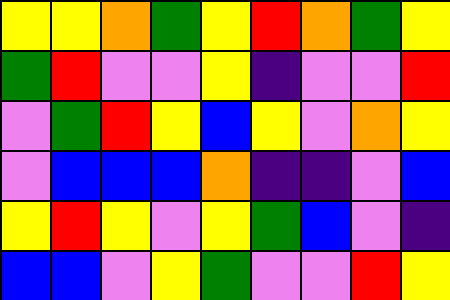[["yellow", "yellow", "orange", "green", "yellow", "red", "orange", "green", "yellow"], ["green", "red", "violet", "violet", "yellow", "indigo", "violet", "violet", "red"], ["violet", "green", "red", "yellow", "blue", "yellow", "violet", "orange", "yellow"], ["violet", "blue", "blue", "blue", "orange", "indigo", "indigo", "violet", "blue"], ["yellow", "red", "yellow", "violet", "yellow", "green", "blue", "violet", "indigo"], ["blue", "blue", "violet", "yellow", "green", "violet", "violet", "red", "yellow"]]